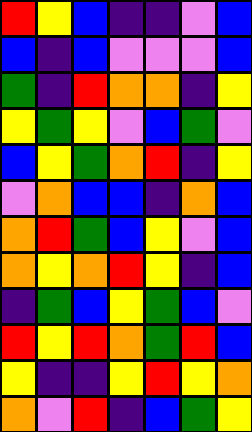[["red", "yellow", "blue", "indigo", "indigo", "violet", "blue"], ["blue", "indigo", "blue", "violet", "violet", "violet", "blue"], ["green", "indigo", "red", "orange", "orange", "indigo", "yellow"], ["yellow", "green", "yellow", "violet", "blue", "green", "violet"], ["blue", "yellow", "green", "orange", "red", "indigo", "yellow"], ["violet", "orange", "blue", "blue", "indigo", "orange", "blue"], ["orange", "red", "green", "blue", "yellow", "violet", "blue"], ["orange", "yellow", "orange", "red", "yellow", "indigo", "blue"], ["indigo", "green", "blue", "yellow", "green", "blue", "violet"], ["red", "yellow", "red", "orange", "green", "red", "blue"], ["yellow", "indigo", "indigo", "yellow", "red", "yellow", "orange"], ["orange", "violet", "red", "indigo", "blue", "green", "yellow"]]